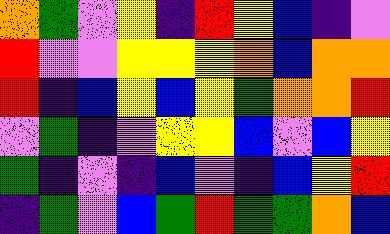[["orange", "green", "violet", "yellow", "indigo", "red", "yellow", "blue", "indigo", "violet"], ["red", "violet", "violet", "yellow", "yellow", "yellow", "orange", "blue", "orange", "orange"], ["red", "indigo", "blue", "yellow", "blue", "yellow", "green", "orange", "orange", "red"], ["violet", "green", "indigo", "violet", "yellow", "yellow", "blue", "violet", "blue", "yellow"], ["green", "indigo", "violet", "indigo", "blue", "violet", "indigo", "blue", "yellow", "red"], ["indigo", "green", "violet", "blue", "green", "red", "green", "green", "orange", "blue"]]